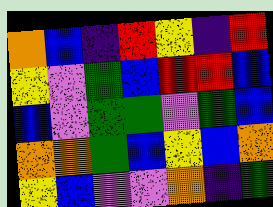[["orange", "blue", "indigo", "red", "yellow", "indigo", "red"], ["yellow", "violet", "green", "blue", "red", "red", "blue"], ["blue", "violet", "green", "green", "violet", "green", "blue"], ["orange", "orange", "green", "blue", "yellow", "blue", "orange"], ["yellow", "blue", "violet", "violet", "orange", "indigo", "green"]]